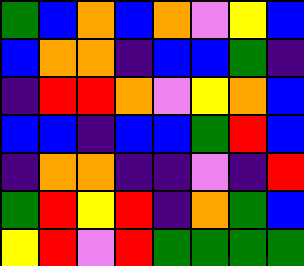[["green", "blue", "orange", "blue", "orange", "violet", "yellow", "blue"], ["blue", "orange", "orange", "indigo", "blue", "blue", "green", "indigo"], ["indigo", "red", "red", "orange", "violet", "yellow", "orange", "blue"], ["blue", "blue", "indigo", "blue", "blue", "green", "red", "blue"], ["indigo", "orange", "orange", "indigo", "indigo", "violet", "indigo", "red"], ["green", "red", "yellow", "red", "indigo", "orange", "green", "blue"], ["yellow", "red", "violet", "red", "green", "green", "green", "green"]]